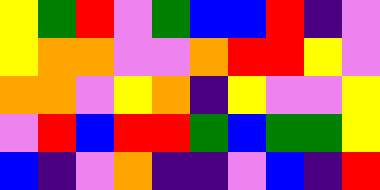[["yellow", "green", "red", "violet", "green", "blue", "blue", "red", "indigo", "violet"], ["yellow", "orange", "orange", "violet", "violet", "orange", "red", "red", "yellow", "violet"], ["orange", "orange", "violet", "yellow", "orange", "indigo", "yellow", "violet", "violet", "yellow"], ["violet", "red", "blue", "red", "red", "green", "blue", "green", "green", "yellow"], ["blue", "indigo", "violet", "orange", "indigo", "indigo", "violet", "blue", "indigo", "red"]]